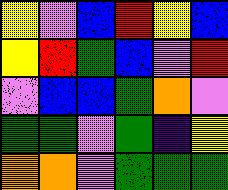[["yellow", "violet", "blue", "red", "yellow", "blue"], ["yellow", "red", "green", "blue", "violet", "red"], ["violet", "blue", "blue", "green", "orange", "violet"], ["green", "green", "violet", "green", "indigo", "yellow"], ["orange", "orange", "violet", "green", "green", "green"]]